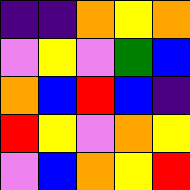[["indigo", "indigo", "orange", "yellow", "orange"], ["violet", "yellow", "violet", "green", "blue"], ["orange", "blue", "red", "blue", "indigo"], ["red", "yellow", "violet", "orange", "yellow"], ["violet", "blue", "orange", "yellow", "red"]]